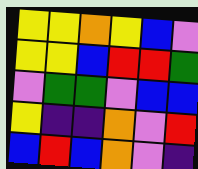[["yellow", "yellow", "orange", "yellow", "blue", "violet"], ["yellow", "yellow", "blue", "red", "red", "green"], ["violet", "green", "green", "violet", "blue", "blue"], ["yellow", "indigo", "indigo", "orange", "violet", "red"], ["blue", "red", "blue", "orange", "violet", "indigo"]]